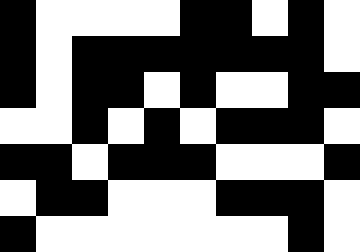[["black", "white", "white", "white", "white", "black", "black", "white", "black", "white"], ["black", "white", "black", "black", "black", "black", "black", "black", "black", "white"], ["black", "white", "black", "black", "white", "black", "white", "white", "black", "black"], ["white", "white", "black", "white", "black", "white", "black", "black", "black", "white"], ["black", "black", "white", "black", "black", "black", "white", "white", "white", "black"], ["white", "black", "black", "white", "white", "white", "black", "black", "black", "white"], ["black", "white", "white", "white", "white", "white", "white", "white", "black", "white"]]